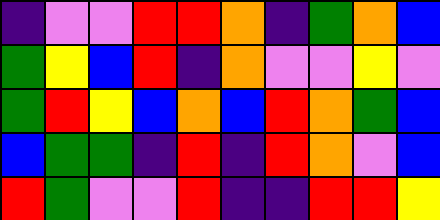[["indigo", "violet", "violet", "red", "red", "orange", "indigo", "green", "orange", "blue"], ["green", "yellow", "blue", "red", "indigo", "orange", "violet", "violet", "yellow", "violet"], ["green", "red", "yellow", "blue", "orange", "blue", "red", "orange", "green", "blue"], ["blue", "green", "green", "indigo", "red", "indigo", "red", "orange", "violet", "blue"], ["red", "green", "violet", "violet", "red", "indigo", "indigo", "red", "red", "yellow"]]